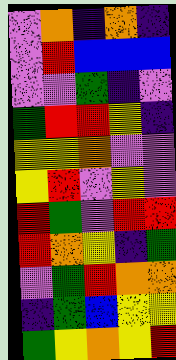[["violet", "orange", "indigo", "orange", "indigo"], ["violet", "red", "blue", "blue", "blue"], ["violet", "violet", "green", "indigo", "violet"], ["green", "red", "red", "yellow", "indigo"], ["yellow", "yellow", "orange", "violet", "violet"], ["yellow", "red", "violet", "yellow", "violet"], ["red", "green", "violet", "red", "red"], ["red", "orange", "yellow", "indigo", "green"], ["violet", "green", "red", "orange", "orange"], ["indigo", "green", "blue", "yellow", "yellow"], ["green", "yellow", "orange", "yellow", "red"]]